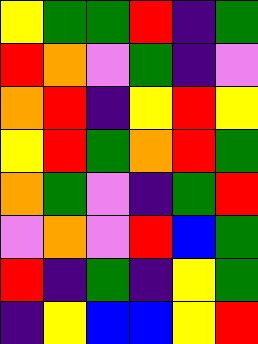[["yellow", "green", "green", "red", "indigo", "green"], ["red", "orange", "violet", "green", "indigo", "violet"], ["orange", "red", "indigo", "yellow", "red", "yellow"], ["yellow", "red", "green", "orange", "red", "green"], ["orange", "green", "violet", "indigo", "green", "red"], ["violet", "orange", "violet", "red", "blue", "green"], ["red", "indigo", "green", "indigo", "yellow", "green"], ["indigo", "yellow", "blue", "blue", "yellow", "red"]]